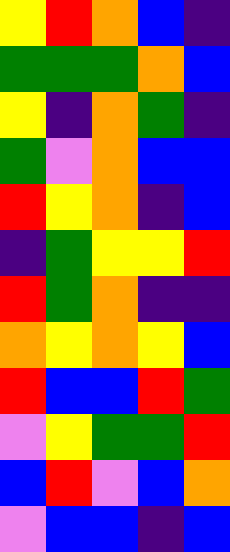[["yellow", "red", "orange", "blue", "indigo"], ["green", "green", "green", "orange", "blue"], ["yellow", "indigo", "orange", "green", "indigo"], ["green", "violet", "orange", "blue", "blue"], ["red", "yellow", "orange", "indigo", "blue"], ["indigo", "green", "yellow", "yellow", "red"], ["red", "green", "orange", "indigo", "indigo"], ["orange", "yellow", "orange", "yellow", "blue"], ["red", "blue", "blue", "red", "green"], ["violet", "yellow", "green", "green", "red"], ["blue", "red", "violet", "blue", "orange"], ["violet", "blue", "blue", "indigo", "blue"]]